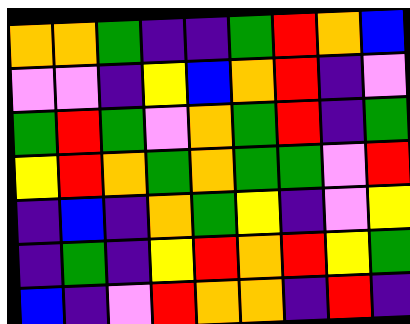[["orange", "orange", "green", "indigo", "indigo", "green", "red", "orange", "blue"], ["violet", "violet", "indigo", "yellow", "blue", "orange", "red", "indigo", "violet"], ["green", "red", "green", "violet", "orange", "green", "red", "indigo", "green"], ["yellow", "red", "orange", "green", "orange", "green", "green", "violet", "red"], ["indigo", "blue", "indigo", "orange", "green", "yellow", "indigo", "violet", "yellow"], ["indigo", "green", "indigo", "yellow", "red", "orange", "red", "yellow", "green"], ["blue", "indigo", "violet", "red", "orange", "orange", "indigo", "red", "indigo"]]